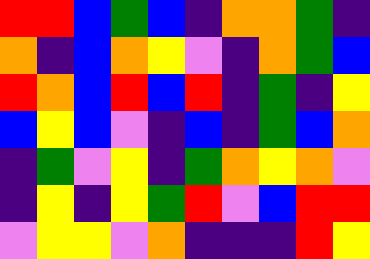[["red", "red", "blue", "green", "blue", "indigo", "orange", "orange", "green", "indigo"], ["orange", "indigo", "blue", "orange", "yellow", "violet", "indigo", "orange", "green", "blue"], ["red", "orange", "blue", "red", "blue", "red", "indigo", "green", "indigo", "yellow"], ["blue", "yellow", "blue", "violet", "indigo", "blue", "indigo", "green", "blue", "orange"], ["indigo", "green", "violet", "yellow", "indigo", "green", "orange", "yellow", "orange", "violet"], ["indigo", "yellow", "indigo", "yellow", "green", "red", "violet", "blue", "red", "red"], ["violet", "yellow", "yellow", "violet", "orange", "indigo", "indigo", "indigo", "red", "yellow"]]